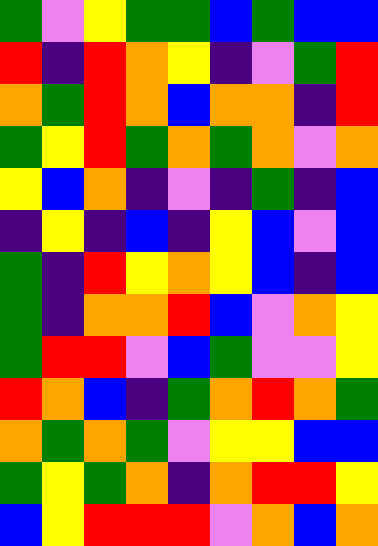[["green", "violet", "yellow", "green", "green", "blue", "green", "blue", "blue"], ["red", "indigo", "red", "orange", "yellow", "indigo", "violet", "green", "red"], ["orange", "green", "red", "orange", "blue", "orange", "orange", "indigo", "red"], ["green", "yellow", "red", "green", "orange", "green", "orange", "violet", "orange"], ["yellow", "blue", "orange", "indigo", "violet", "indigo", "green", "indigo", "blue"], ["indigo", "yellow", "indigo", "blue", "indigo", "yellow", "blue", "violet", "blue"], ["green", "indigo", "red", "yellow", "orange", "yellow", "blue", "indigo", "blue"], ["green", "indigo", "orange", "orange", "red", "blue", "violet", "orange", "yellow"], ["green", "red", "red", "violet", "blue", "green", "violet", "violet", "yellow"], ["red", "orange", "blue", "indigo", "green", "orange", "red", "orange", "green"], ["orange", "green", "orange", "green", "violet", "yellow", "yellow", "blue", "blue"], ["green", "yellow", "green", "orange", "indigo", "orange", "red", "red", "yellow"], ["blue", "yellow", "red", "red", "red", "violet", "orange", "blue", "orange"]]